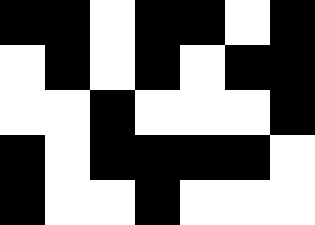[["black", "black", "white", "black", "black", "white", "black"], ["white", "black", "white", "black", "white", "black", "black"], ["white", "white", "black", "white", "white", "white", "black"], ["black", "white", "black", "black", "black", "black", "white"], ["black", "white", "white", "black", "white", "white", "white"]]